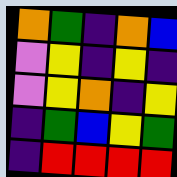[["orange", "green", "indigo", "orange", "blue"], ["violet", "yellow", "indigo", "yellow", "indigo"], ["violet", "yellow", "orange", "indigo", "yellow"], ["indigo", "green", "blue", "yellow", "green"], ["indigo", "red", "red", "red", "red"]]